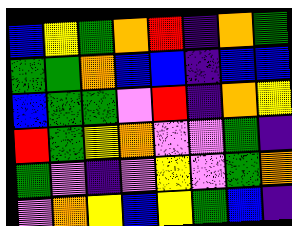[["blue", "yellow", "green", "orange", "red", "indigo", "orange", "green"], ["green", "green", "orange", "blue", "blue", "indigo", "blue", "blue"], ["blue", "green", "green", "violet", "red", "indigo", "orange", "yellow"], ["red", "green", "yellow", "orange", "violet", "violet", "green", "indigo"], ["green", "violet", "indigo", "violet", "yellow", "violet", "green", "orange"], ["violet", "orange", "yellow", "blue", "yellow", "green", "blue", "indigo"]]